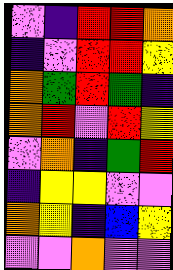[["violet", "indigo", "red", "red", "orange"], ["indigo", "violet", "red", "red", "yellow"], ["orange", "green", "red", "green", "indigo"], ["orange", "red", "violet", "red", "yellow"], ["violet", "orange", "indigo", "green", "red"], ["indigo", "yellow", "yellow", "violet", "violet"], ["orange", "yellow", "indigo", "blue", "yellow"], ["violet", "violet", "orange", "violet", "violet"]]